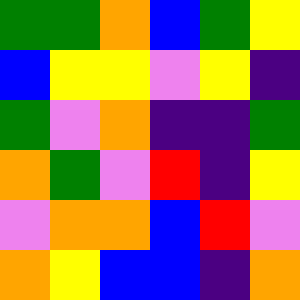[["green", "green", "orange", "blue", "green", "yellow"], ["blue", "yellow", "yellow", "violet", "yellow", "indigo"], ["green", "violet", "orange", "indigo", "indigo", "green"], ["orange", "green", "violet", "red", "indigo", "yellow"], ["violet", "orange", "orange", "blue", "red", "violet"], ["orange", "yellow", "blue", "blue", "indigo", "orange"]]